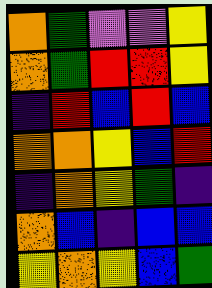[["orange", "green", "violet", "violet", "yellow"], ["orange", "green", "red", "red", "yellow"], ["indigo", "red", "blue", "red", "blue"], ["orange", "orange", "yellow", "blue", "red"], ["indigo", "orange", "yellow", "green", "indigo"], ["orange", "blue", "indigo", "blue", "blue"], ["yellow", "orange", "yellow", "blue", "green"]]